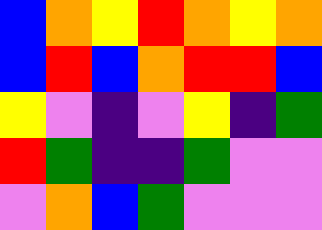[["blue", "orange", "yellow", "red", "orange", "yellow", "orange"], ["blue", "red", "blue", "orange", "red", "red", "blue"], ["yellow", "violet", "indigo", "violet", "yellow", "indigo", "green"], ["red", "green", "indigo", "indigo", "green", "violet", "violet"], ["violet", "orange", "blue", "green", "violet", "violet", "violet"]]